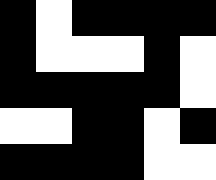[["black", "white", "black", "black", "black", "black"], ["black", "white", "white", "white", "black", "white"], ["black", "black", "black", "black", "black", "white"], ["white", "white", "black", "black", "white", "black"], ["black", "black", "black", "black", "white", "white"]]